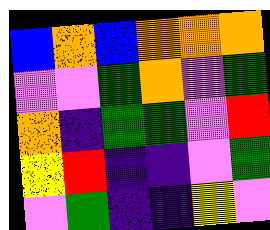[["blue", "orange", "blue", "orange", "orange", "orange"], ["violet", "violet", "green", "orange", "violet", "green"], ["orange", "indigo", "green", "green", "violet", "red"], ["yellow", "red", "indigo", "indigo", "violet", "green"], ["violet", "green", "indigo", "indigo", "yellow", "violet"]]